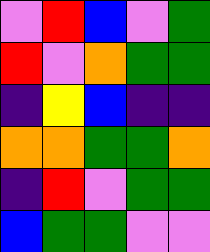[["violet", "red", "blue", "violet", "green"], ["red", "violet", "orange", "green", "green"], ["indigo", "yellow", "blue", "indigo", "indigo"], ["orange", "orange", "green", "green", "orange"], ["indigo", "red", "violet", "green", "green"], ["blue", "green", "green", "violet", "violet"]]